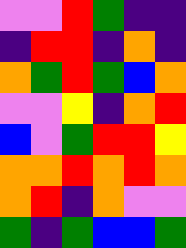[["violet", "violet", "red", "green", "indigo", "indigo"], ["indigo", "red", "red", "indigo", "orange", "indigo"], ["orange", "green", "red", "green", "blue", "orange"], ["violet", "violet", "yellow", "indigo", "orange", "red"], ["blue", "violet", "green", "red", "red", "yellow"], ["orange", "orange", "red", "orange", "red", "orange"], ["orange", "red", "indigo", "orange", "violet", "violet"], ["green", "indigo", "green", "blue", "blue", "green"]]